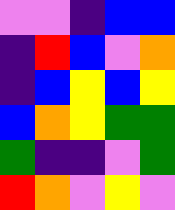[["violet", "violet", "indigo", "blue", "blue"], ["indigo", "red", "blue", "violet", "orange"], ["indigo", "blue", "yellow", "blue", "yellow"], ["blue", "orange", "yellow", "green", "green"], ["green", "indigo", "indigo", "violet", "green"], ["red", "orange", "violet", "yellow", "violet"]]